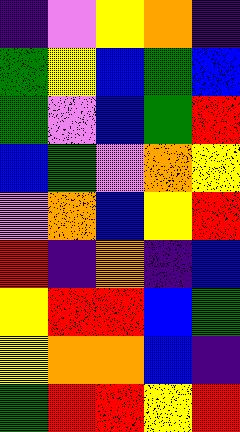[["indigo", "violet", "yellow", "orange", "indigo"], ["green", "yellow", "blue", "green", "blue"], ["green", "violet", "blue", "green", "red"], ["blue", "green", "violet", "orange", "yellow"], ["violet", "orange", "blue", "yellow", "red"], ["red", "indigo", "orange", "indigo", "blue"], ["yellow", "red", "red", "blue", "green"], ["yellow", "orange", "orange", "blue", "indigo"], ["green", "red", "red", "yellow", "red"]]